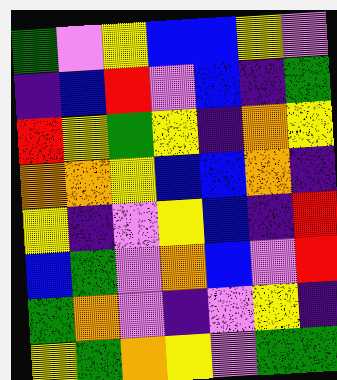[["green", "violet", "yellow", "blue", "blue", "yellow", "violet"], ["indigo", "blue", "red", "violet", "blue", "indigo", "green"], ["red", "yellow", "green", "yellow", "indigo", "orange", "yellow"], ["orange", "orange", "yellow", "blue", "blue", "orange", "indigo"], ["yellow", "indigo", "violet", "yellow", "blue", "indigo", "red"], ["blue", "green", "violet", "orange", "blue", "violet", "red"], ["green", "orange", "violet", "indigo", "violet", "yellow", "indigo"], ["yellow", "green", "orange", "yellow", "violet", "green", "green"]]